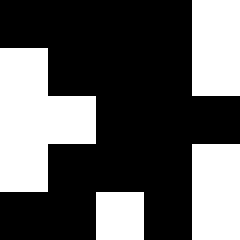[["black", "black", "black", "black", "white"], ["white", "black", "black", "black", "white"], ["white", "white", "black", "black", "black"], ["white", "black", "black", "black", "white"], ["black", "black", "white", "black", "white"]]